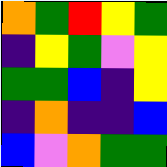[["orange", "green", "red", "yellow", "green"], ["indigo", "yellow", "green", "violet", "yellow"], ["green", "green", "blue", "indigo", "yellow"], ["indigo", "orange", "indigo", "indigo", "blue"], ["blue", "violet", "orange", "green", "green"]]